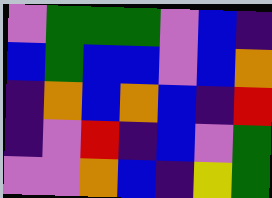[["violet", "green", "green", "green", "violet", "blue", "indigo"], ["blue", "green", "blue", "blue", "violet", "blue", "orange"], ["indigo", "orange", "blue", "orange", "blue", "indigo", "red"], ["indigo", "violet", "red", "indigo", "blue", "violet", "green"], ["violet", "violet", "orange", "blue", "indigo", "yellow", "green"]]